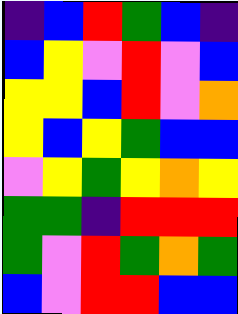[["indigo", "blue", "red", "green", "blue", "indigo"], ["blue", "yellow", "violet", "red", "violet", "blue"], ["yellow", "yellow", "blue", "red", "violet", "orange"], ["yellow", "blue", "yellow", "green", "blue", "blue"], ["violet", "yellow", "green", "yellow", "orange", "yellow"], ["green", "green", "indigo", "red", "red", "red"], ["green", "violet", "red", "green", "orange", "green"], ["blue", "violet", "red", "red", "blue", "blue"]]